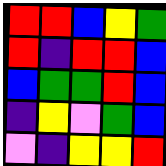[["red", "red", "blue", "yellow", "green"], ["red", "indigo", "red", "red", "blue"], ["blue", "green", "green", "red", "blue"], ["indigo", "yellow", "violet", "green", "blue"], ["violet", "indigo", "yellow", "yellow", "red"]]